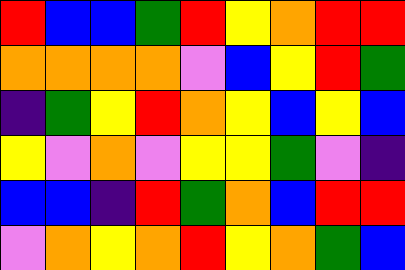[["red", "blue", "blue", "green", "red", "yellow", "orange", "red", "red"], ["orange", "orange", "orange", "orange", "violet", "blue", "yellow", "red", "green"], ["indigo", "green", "yellow", "red", "orange", "yellow", "blue", "yellow", "blue"], ["yellow", "violet", "orange", "violet", "yellow", "yellow", "green", "violet", "indigo"], ["blue", "blue", "indigo", "red", "green", "orange", "blue", "red", "red"], ["violet", "orange", "yellow", "orange", "red", "yellow", "orange", "green", "blue"]]